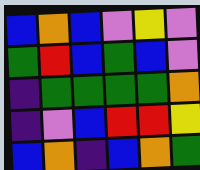[["blue", "orange", "blue", "violet", "yellow", "violet"], ["green", "red", "blue", "green", "blue", "violet"], ["indigo", "green", "green", "green", "green", "orange"], ["indigo", "violet", "blue", "red", "red", "yellow"], ["blue", "orange", "indigo", "blue", "orange", "green"]]